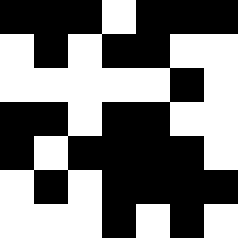[["black", "black", "black", "white", "black", "black", "black"], ["white", "black", "white", "black", "black", "white", "white"], ["white", "white", "white", "white", "white", "black", "white"], ["black", "black", "white", "black", "black", "white", "white"], ["black", "white", "black", "black", "black", "black", "white"], ["white", "black", "white", "black", "black", "black", "black"], ["white", "white", "white", "black", "white", "black", "white"]]